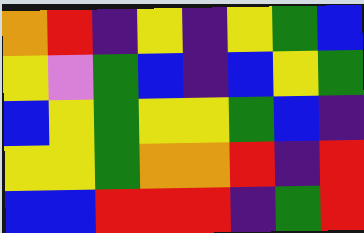[["orange", "red", "indigo", "yellow", "indigo", "yellow", "green", "blue"], ["yellow", "violet", "green", "blue", "indigo", "blue", "yellow", "green"], ["blue", "yellow", "green", "yellow", "yellow", "green", "blue", "indigo"], ["yellow", "yellow", "green", "orange", "orange", "red", "indigo", "red"], ["blue", "blue", "red", "red", "red", "indigo", "green", "red"]]